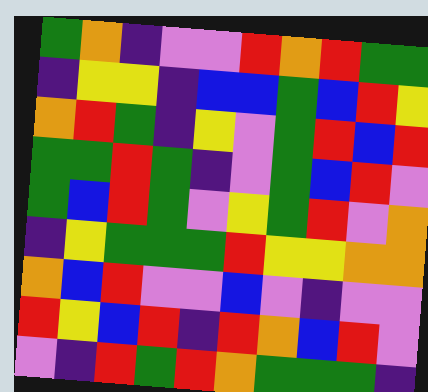[["green", "orange", "indigo", "violet", "violet", "red", "orange", "red", "green", "green"], ["indigo", "yellow", "yellow", "indigo", "blue", "blue", "green", "blue", "red", "yellow"], ["orange", "red", "green", "indigo", "yellow", "violet", "green", "red", "blue", "red"], ["green", "green", "red", "green", "indigo", "violet", "green", "blue", "red", "violet"], ["green", "blue", "red", "green", "violet", "yellow", "green", "red", "violet", "orange"], ["indigo", "yellow", "green", "green", "green", "red", "yellow", "yellow", "orange", "orange"], ["orange", "blue", "red", "violet", "violet", "blue", "violet", "indigo", "violet", "violet"], ["red", "yellow", "blue", "red", "indigo", "red", "orange", "blue", "red", "violet"], ["violet", "indigo", "red", "green", "red", "orange", "green", "green", "green", "indigo"]]